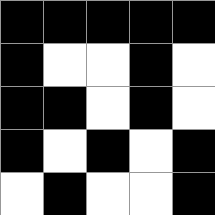[["black", "black", "black", "black", "black"], ["black", "white", "white", "black", "white"], ["black", "black", "white", "black", "white"], ["black", "white", "black", "white", "black"], ["white", "black", "white", "white", "black"]]